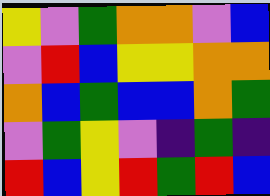[["yellow", "violet", "green", "orange", "orange", "violet", "blue"], ["violet", "red", "blue", "yellow", "yellow", "orange", "orange"], ["orange", "blue", "green", "blue", "blue", "orange", "green"], ["violet", "green", "yellow", "violet", "indigo", "green", "indigo"], ["red", "blue", "yellow", "red", "green", "red", "blue"]]